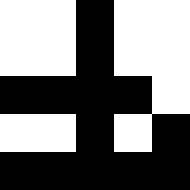[["white", "white", "black", "white", "white"], ["white", "white", "black", "white", "white"], ["black", "black", "black", "black", "white"], ["white", "white", "black", "white", "black"], ["black", "black", "black", "black", "black"]]